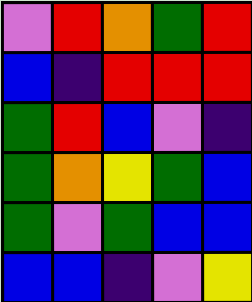[["violet", "red", "orange", "green", "red"], ["blue", "indigo", "red", "red", "red"], ["green", "red", "blue", "violet", "indigo"], ["green", "orange", "yellow", "green", "blue"], ["green", "violet", "green", "blue", "blue"], ["blue", "blue", "indigo", "violet", "yellow"]]